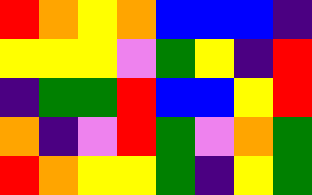[["red", "orange", "yellow", "orange", "blue", "blue", "blue", "indigo"], ["yellow", "yellow", "yellow", "violet", "green", "yellow", "indigo", "red"], ["indigo", "green", "green", "red", "blue", "blue", "yellow", "red"], ["orange", "indigo", "violet", "red", "green", "violet", "orange", "green"], ["red", "orange", "yellow", "yellow", "green", "indigo", "yellow", "green"]]